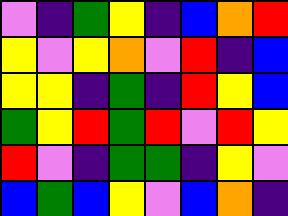[["violet", "indigo", "green", "yellow", "indigo", "blue", "orange", "red"], ["yellow", "violet", "yellow", "orange", "violet", "red", "indigo", "blue"], ["yellow", "yellow", "indigo", "green", "indigo", "red", "yellow", "blue"], ["green", "yellow", "red", "green", "red", "violet", "red", "yellow"], ["red", "violet", "indigo", "green", "green", "indigo", "yellow", "violet"], ["blue", "green", "blue", "yellow", "violet", "blue", "orange", "indigo"]]